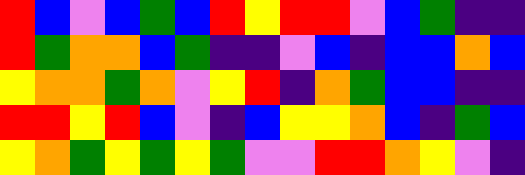[["red", "blue", "violet", "blue", "green", "blue", "red", "yellow", "red", "red", "violet", "blue", "green", "indigo", "indigo"], ["red", "green", "orange", "orange", "blue", "green", "indigo", "indigo", "violet", "blue", "indigo", "blue", "blue", "orange", "blue"], ["yellow", "orange", "orange", "green", "orange", "violet", "yellow", "red", "indigo", "orange", "green", "blue", "blue", "indigo", "indigo"], ["red", "red", "yellow", "red", "blue", "violet", "indigo", "blue", "yellow", "yellow", "orange", "blue", "indigo", "green", "blue"], ["yellow", "orange", "green", "yellow", "green", "yellow", "green", "violet", "violet", "red", "red", "orange", "yellow", "violet", "indigo"]]